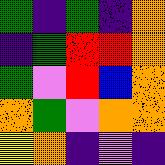[["green", "indigo", "green", "indigo", "orange"], ["indigo", "green", "red", "red", "orange"], ["green", "violet", "red", "blue", "orange"], ["orange", "green", "violet", "orange", "orange"], ["yellow", "orange", "indigo", "violet", "indigo"]]